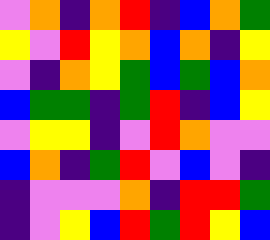[["violet", "orange", "indigo", "orange", "red", "indigo", "blue", "orange", "green"], ["yellow", "violet", "red", "yellow", "orange", "blue", "orange", "indigo", "yellow"], ["violet", "indigo", "orange", "yellow", "green", "blue", "green", "blue", "orange"], ["blue", "green", "green", "indigo", "green", "red", "indigo", "blue", "yellow"], ["violet", "yellow", "yellow", "indigo", "violet", "red", "orange", "violet", "violet"], ["blue", "orange", "indigo", "green", "red", "violet", "blue", "violet", "indigo"], ["indigo", "violet", "violet", "violet", "orange", "indigo", "red", "red", "green"], ["indigo", "violet", "yellow", "blue", "red", "green", "red", "yellow", "blue"]]